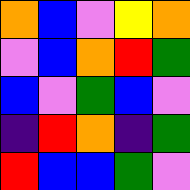[["orange", "blue", "violet", "yellow", "orange"], ["violet", "blue", "orange", "red", "green"], ["blue", "violet", "green", "blue", "violet"], ["indigo", "red", "orange", "indigo", "green"], ["red", "blue", "blue", "green", "violet"]]